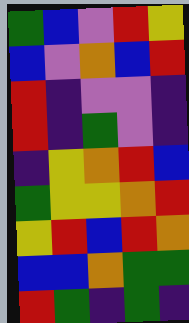[["green", "blue", "violet", "red", "yellow"], ["blue", "violet", "orange", "blue", "red"], ["red", "indigo", "violet", "violet", "indigo"], ["red", "indigo", "green", "violet", "indigo"], ["indigo", "yellow", "orange", "red", "blue"], ["green", "yellow", "yellow", "orange", "red"], ["yellow", "red", "blue", "red", "orange"], ["blue", "blue", "orange", "green", "green"], ["red", "green", "indigo", "green", "indigo"]]